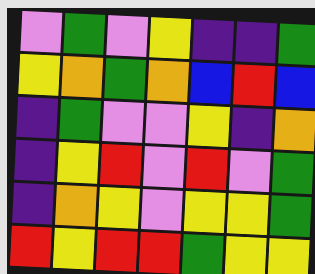[["violet", "green", "violet", "yellow", "indigo", "indigo", "green"], ["yellow", "orange", "green", "orange", "blue", "red", "blue"], ["indigo", "green", "violet", "violet", "yellow", "indigo", "orange"], ["indigo", "yellow", "red", "violet", "red", "violet", "green"], ["indigo", "orange", "yellow", "violet", "yellow", "yellow", "green"], ["red", "yellow", "red", "red", "green", "yellow", "yellow"]]